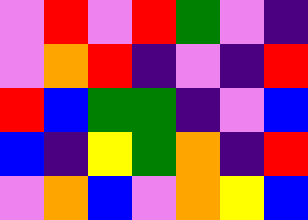[["violet", "red", "violet", "red", "green", "violet", "indigo"], ["violet", "orange", "red", "indigo", "violet", "indigo", "red"], ["red", "blue", "green", "green", "indigo", "violet", "blue"], ["blue", "indigo", "yellow", "green", "orange", "indigo", "red"], ["violet", "orange", "blue", "violet", "orange", "yellow", "blue"]]